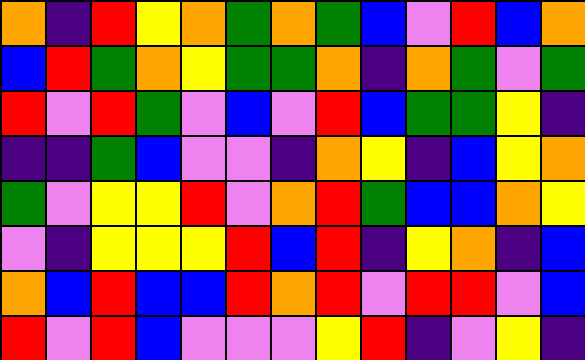[["orange", "indigo", "red", "yellow", "orange", "green", "orange", "green", "blue", "violet", "red", "blue", "orange"], ["blue", "red", "green", "orange", "yellow", "green", "green", "orange", "indigo", "orange", "green", "violet", "green"], ["red", "violet", "red", "green", "violet", "blue", "violet", "red", "blue", "green", "green", "yellow", "indigo"], ["indigo", "indigo", "green", "blue", "violet", "violet", "indigo", "orange", "yellow", "indigo", "blue", "yellow", "orange"], ["green", "violet", "yellow", "yellow", "red", "violet", "orange", "red", "green", "blue", "blue", "orange", "yellow"], ["violet", "indigo", "yellow", "yellow", "yellow", "red", "blue", "red", "indigo", "yellow", "orange", "indigo", "blue"], ["orange", "blue", "red", "blue", "blue", "red", "orange", "red", "violet", "red", "red", "violet", "blue"], ["red", "violet", "red", "blue", "violet", "violet", "violet", "yellow", "red", "indigo", "violet", "yellow", "indigo"]]